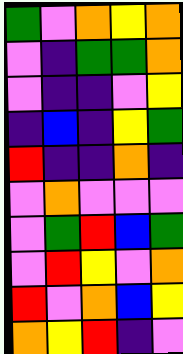[["green", "violet", "orange", "yellow", "orange"], ["violet", "indigo", "green", "green", "orange"], ["violet", "indigo", "indigo", "violet", "yellow"], ["indigo", "blue", "indigo", "yellow", "green"], ["red", "indigo", "indigo", "orange", "indigo"], ["violet", "orange", "violet", "violet", "violet"], ["violet", "green", "red", "blue", "green"], ["violet", "red", "yellow", "violet", "orange"], ["red", "violet", "orange", "blue", "yellow"], ["orange", "yellow", "red", "indigo", "violet"]]